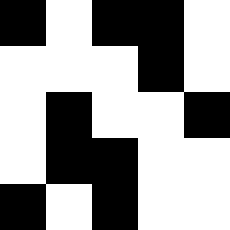[["black", "white", "black", "black", "white"], ["white", "white", "white", "black", "white"], ["white", "black", "white", "white", "black"], ["white", "black", "black", "white", "white"], ["black", "white", "black", "white", "white"]]